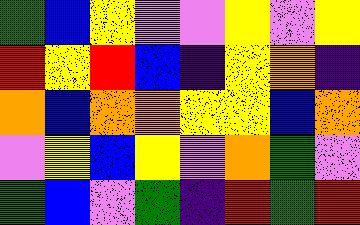[["green", "blue", "yellow", "violet", "violet", "yellow", "violet", "yellow"], ["red", "yellow", "red", "blue", "indigo", "yellow", "orange", "indigo"], ["orange", "blue", "orange", "orange", "yellow", "yellow", "blue", "orange"], ["violet", "yellow", "blue", "yellow", "violet", "orange", "green", "violet"], ["green", "blue", "violet", "green", "indigo", "red", "green", "red"]]